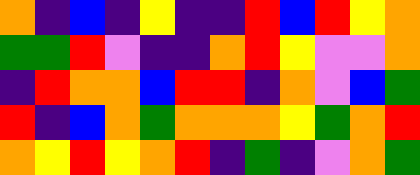[["orange", "indigo", "blue", "indigo", "yellow", "indigo", "indigo", "red", "blue", "red", "yellow", "orange"], ["green", "green", "red", "violet", "indigo", "indigo", "orange", "red", "yellow", "violet", "violet", "orange"], ["indigo", "red", "orange", "orange", "blue", "red", "red", "indigo", "orange", "violet", "blue", "green"], ["red", "indigo", "blue", "orange", "green", "orange", "orange", "orange", "yellow", "green", "orange", "red"], ["orange", "yellow", "red", "yellow", "orange", "red", "indigo", "green", "indigo", "violet", "orange", "green"]]